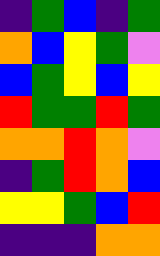[["indigo", "green", "blue", "indigo", "green"], ["orange", "blue", "yellow", "green", "violet"], ["blue", "green", "yellow", "blue", "yellow"], ["red", "green", "green", "red", "green"], ["orange", "orange", "red", "orange", "violet"], ["indigo", "green", "red", "orange", "blue"], ["yellow", "yellow", "green", "blue", "red"], ["indigo", "indigo", "indigo", "orange", "orange"]]